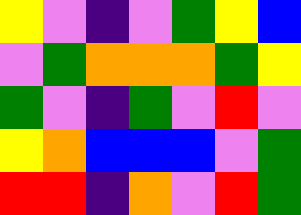[["yellow", "violet", "indigo", "violet", "green", "yellow", "blue"], ["violet", "green", "orange", "orange", "orange", "green", "yellow"], ["green", "violet", "indigo", "green", "violet", "red", "violet"], ["yellow", "orange", "blue", "blue", "blue", "violet", "green"], ["red", "red", "indigo", "orange", "violet", "red", "green"]]